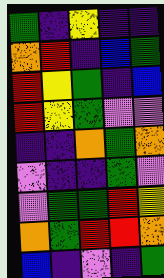[["green", "indigo", "yellow", "indigo", "indigo"], ["orange", "red", "indigo", "blue", "green"], ["red", "yellow", "green", "indigo", "blue"], ["red", "yellow", "green", "violet", "violet"], ["indigo", "indigo", "orange", "green", "orange"], ["violet", "indigo", "indigo", "green", "violet"], ["violet", "green", "green", "red", "yellow"], ["orange", "green", "red", "red", "orange"], ["blue", "indigo", "violet", "indigo", "green"]]